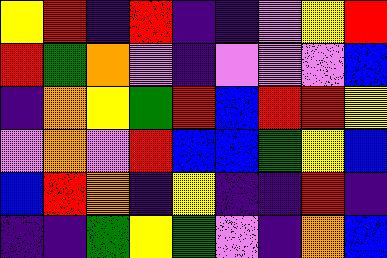[["yellow", "red", "indigo", "red", "indigo", "indigo", "violet", "yellow", "red"], ["red", "green", "orange", "violet", "indigo", "violet", "violet", "violet", "blue"], ["indigo", "orange", "yellow", "green", "red", "blue", "red", "red", "yellow"], ["violet", "orange", "violet", "red", "blue", "blue", "green", "yellow", "blue"], ["blue", "red", "orange", "indigo", "yellow", "indigo", "indigo", "red", "indigo"], ["indigo", "indigo", "green", "yellow", "green", "violet", "indigo", "orange", "blue"]]